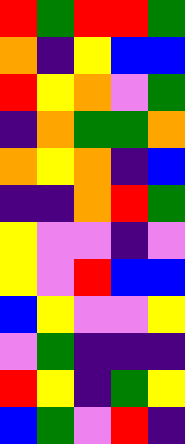[["red", "green", "red", "red", "green"], ["orange", "indigo", "yellow", "blue", "blue"], ["red", "yellow", "orange", "violet", "green"], ["indigo", "orange", "green", "green", "orange"], ["orange", "yellow", "orange", "indigo", "blue"], ["indigo", "indigo", "orange", "red", "green"], ["yellow", "violet", "violet", "indigo", "violet"], ["yellow", "violet", "red", "blue", "blue"], ["blue", "yellow", "violet", "violet", "yellow"], ["violet", "green", "indigo", "indigo", "indigo"], ["red", "yellow", "indigo", "green", "yellow"], ["blue", "green", "violet", "red", "indigo"]]